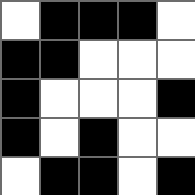[["white", "black", "black", "black", "white"], ["black", "black", "white", "white", "white"], ["black", "white", "white", "white", "black"], ["black", "white", "black", "white", "white"], ["white", "black", "black", "white", "black"]]